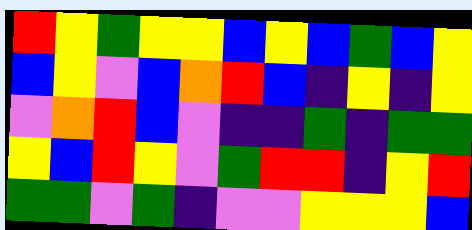[["red", "yellow", "green", "yellow", "yellow", "blue", "yellow", "blue", "green", "blue", "yellow"], ["blue", "yellow", "violet", "blue", "orange", "red", "blue", "indigo", "yellow", "indigo", "yellow"], ["violet", "orange", "red", "blue", "violet", "indigo", "indigo", "green", "indigo", "green", "green"], ["yellow", "blue", "red", "yellow", "violet", "green", "red", "red", "indigo", "yellow", "red"], ["green", "green", "violet", "green", "indigo", "violet", "violet", "yellow", "yellow", "yellow", "blue"]]